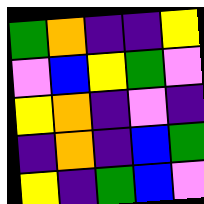[["green", "orange", "indigo", "indigo", "yellow"], ["violet", "blue", "yellow", "green", "violet"], ["yellow", "orange", "indigo", "violet", "indigo"], ["indigo", "orange", "indigo", "blue", "green"], ["yellow", "indigo", "green", "blue", "violet"]]